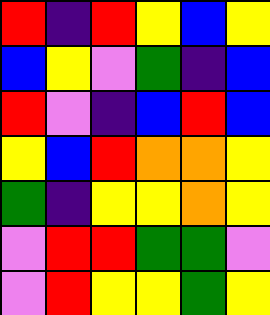[["red", "indigo", "red", "yellow", "blue", "yellow"], ["blue", "yellow", "violet", "green", "indigo", "blue"], ["red", "violet", "indigo", "blue", "red", "blue"], ["yellow", "blue", "red", "orange", "orange", "yellow"], ["green", "indigo", "yellow", "yellow", "orange", "yellow"], ["violet", "red", "red", "green", "green", "violet"], ["violet", "red", "yellow", "yellow", "green", "yellow"]]